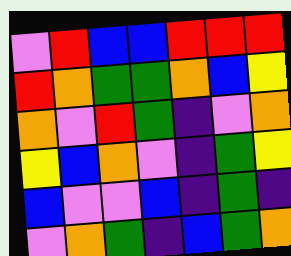[["violet", "red", "blue", "blue", "red", "red", "red"], ["red", "orange", "green", "green", "orange", "blue", "yellow"], ["orange", "violet", "red", "green", "indigo", "violet", "orange"], ["yellow", "blue", "orange", "violet", "indigo", "green", "yellow"], ["blue", "violet", "violet", "blue", "indigo", "green", "indigo"], ["violet", "orange", "green", "indigo", "blue", "green", "orange"]]